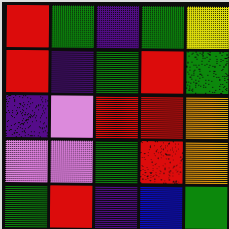[["red", "green", "indigo", "green", "yellow"], ["red", "indigo", "green", "red", "green"], ["indigo", "violet", "red", "red", "orange"], ["violet", "violet", "green", "red", "orange"], ["green", "red", "indigo", "blue", "green"]]